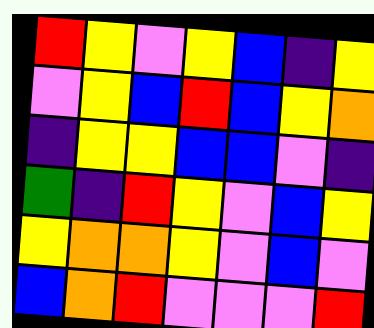[["red", "yellow", "violet", "yellow", "blue", "indigo", "yellow"], ["violet", "yellow", "blue", "red", "blue", "yellow", "orange"], ["indigo", "yellow", "yellow", "blue", "blue", "violet", "indigo"], ["green", "indigo", "red", "yellow", "violet", "blue", "yellow"], ["yellow", "orange", "orange", "yellow", "violet", "blue", "violet"], ["blue", "orange", "red", "violet", "violet", "violet", "red"]]